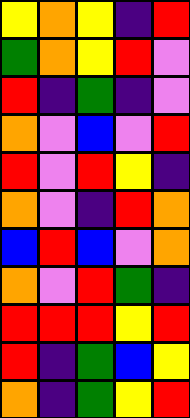[["yellow", "orange", "yellow", "indigo", "red"], ["green", "orange", "yellow", "red", "violet"], ["red", "indigo", "green", "indigo", "violet"], ["orange", "violet", "blue", "violet", "red"], ["red", "violet", "red", "yellow", "indigo"], ["orange", "violet", "indigo", "red", "orange"], ["blue", "red", "blue", "violet", "orange"], ["orange", "violet", "red", "green", "indigo"], ["red", "red", "red", "yellow", "red"], ["red", "indigo", "green", "blue", "yellow"], ["orange", "indigo", "green", "yellow", "red"]]